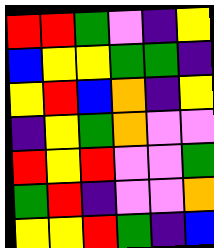[["red", "red", "green", "violet", "indigo", "yellow"], ["blue", "yellow", "yellow", "green", "green", "indigo"], ["yellow", "red", "blue", "orange", "indigo", "yellow"], ["indigo", "yellow", "green", "orange", "violet", "violet"], ["red", "yellow", "red", "violet", "violet", "green"], ["green", "red", "indigo", "violet", "violet", "orange"], ["yellow", "yellow", "red", "green", "indigo", "blue"]]